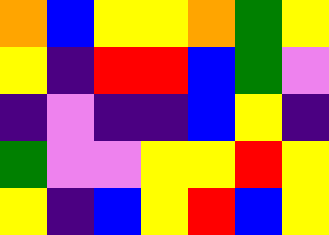[["orange", "blue", "yellow", "yellow", "orange", "green", "yellow"], ["yellow", "indigo", "red", "red", "blue", "green", "violet"], ["indigo", "violet", "indigo", "indigo", "blue", "yellow", "indigo"], ["green", "violet", "violet", "yellow", "yellow", "red", "yellow"], ["yellow", "indigo", "blue", "yellow", "red", "blue", "yellow"]]